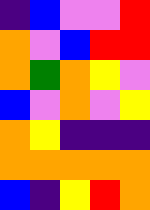[["indigo", "blue", "violet", "violet", "red"], ["orange", "violet", "blue", "red", "red"], ["orange", "green", "orange", "yellow", "violet"], ["blue", "violet", "orange", "violet", "yellow"], ["orange", "yellow", "indigo", "indigo", "indigo"], ["orange", "orange", "orange", "orange", "orange"], ["blue", "indigo", "yellow", "red", "orange"]]